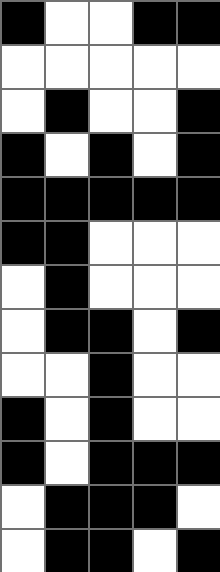[["black", "white", "white", "black", "black"], ["white", "white", "white", "white", "white"], ["white", "black", "white", "white", "black"], ["black", "white", "black", "white", "black"], ["black", "black", "black", "black", "black"], ["black", "black", "white", "white", "white"], ["white", "black", "white", "white", "white"], ["white", "black", "black", "white", "black"], ["white", "white", "black", "white", "white"], ["black", "white", "black", "white", "white"], ["black", "white", "black", "black", "black"], ["white", "black", "black", "black", "white"], ["white", "black", "black", "white", "black"]]